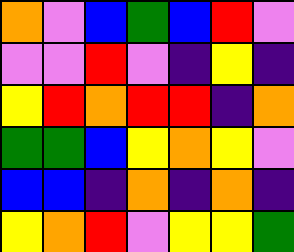[["orange", "violet", "blue", "green", "blue", "red", "violet"], ["violet", "violet", "red", "violet", "indigo", "yellow", "indigo"], ["yellow", "red", "orange", "red", "red", "indigo", "orange"], ["green", "green", "blue", "yellow", "orange", "yellow", "violet"], ["blue", "blue", "indigo", "orange", "indigo", "orange", "indigo"], ["yellow", "orange", "red", "violet", "yellow", "yellow", "green"]]